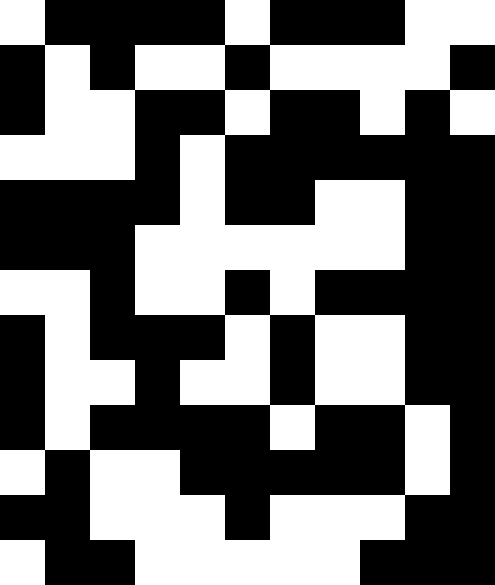[["white", "black", "black", "black", "black", "white", "black", "black", "black", "white", "white"], ["black", "white", "black", "white", "white", "black", "white", "white", "white", "white", "black"], ["black", "white", "white", "black", "black", "white", "black", "black", "white", "black", "white"], ["white", "white", "white", "black", "white", "black", "black", "black", "black", "black", "black"], ["black", "black", "black", "black", "white", "black", "black", "white", "white", "black", "black"], ["black", "black", "black", "white", "white", "white", "white", "white", "white", "black", "black"], ["white", "white", "black", "white", "white", "black", "white", "black", "black", "black", "black"], ["black", "white", "black", "black", "black", "white", "black", "white", "white", "black", "black"], ["black", "white", "white", "black", "white", "white", "black", "white", "white", "black", "black"], ["black", "white", "black", "black", "black", "black", "white", "black", "black", "white", "black"], ["white", "black", "white", "white", "black", "black", "black", "black", "black", "white", "black"], ["black", "black", "white", "white", "white", "black", "white", "white", "white", "black", "black"], ["white", "black", "black", "white", "white", "white", "white", "white", "black", "black", "black"]]